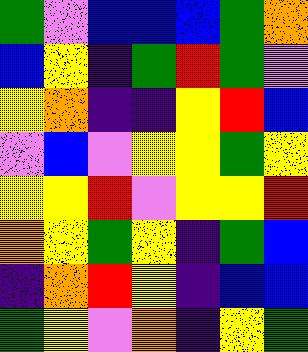[["green", "violet", "blue", "blue", "blue", "green", "orange"], ["blue", "yellow", "indigo", "green", "red", "green", "violet"], ["yellow", "orange", "indigo", "indigo", "yellow", "red", "blue"], ["violet", "blue", "violet", "yellow", "yellow", "green", "yellow"], ["yellow", "yellow", "red", "violet", "yellow", "yellow", "red"], ["orange", "yellow", "green", "yellow", "indigo", "green", "blue"], ["indigo", "orange", "red", "yellow", "indigo", "blue", "blue"], ["green", "yellow", "violet", "orange", "indigo", "yellow", "green"]]